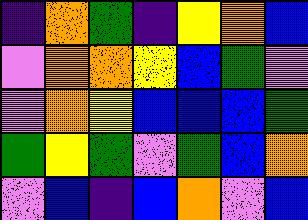[["indigo", "orange", "green", "indigo", "yellow", "orange", "blue"], ["violet", "orange", "orange", "yellow", "blue", "green", "violet"], ["violet", "orange", "yellow", "blue", "blue", "blue", "green"], ["green", "yellow", "green", "violet", "green", "blue", "orange"], ["violet", "blue", "indigo", "blue", "orange", "violet", "blue"]]